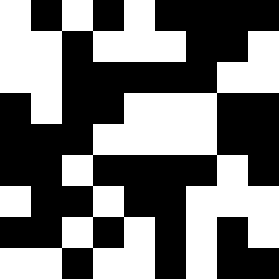[["white", "black", "white", "black", "white", "black", "black", "black", "black"], ["white", "white", "black", "white", "white", "white", "black", "black", "white"], ["white", "white", "black", "black", "black", "black", "black", "white", "white"], ["black", "white", "black", "black", "white", "white", "white", "black", "black"], ["black", "black", "black", "white", "white", "white", "white", "black", "black"], ["black", "black", "white", "black", "black", "black", "black", "white", "black"], ["white", "black", "black", "white", "black", "black", "white", "white", "white"], ["black", "black", "white", "black", "white", "black", "white", "black", "white"], ["white", "white", "black", "white", "white", "black", "white", "black", "black"]]